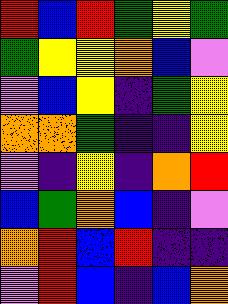[["red", "blue", "red", "green", "yellow", "green"], ["green", "yellow", "yellow", "orange", "blue", "violet"], ["violet", "blue", "yellow", "indigo", "green", "yellow"], ["orange", "orange", "green", "indigo", "indigo", "yellow"], ["violet", "indigo", "yellow", "indigo", "orange", "red"], ["blue", "green", "orange", "blue", "indigo", "violet"], ["orange", "red", "blue", "red", "indigo", "indigo"], ["violet", "red", "blue", "indigo", "blue", "orange"]]